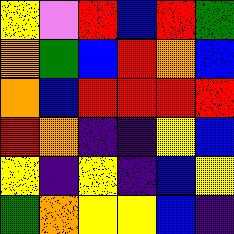[["yellow", "violet", "red", "blue", "red", "green"], ["orange", "green", "blue", "red", "orange", "blue"], ["orange", "blue", "red", "red", "red", "red"], ["red", "orange", "indigo", "indigo", "yellow", "blue"], ["yellow", "indigo", "yellow", "indigo", "blue", "yellow"], ["green", "orange", "yellow", "yellow", "blue", "indigo"]]